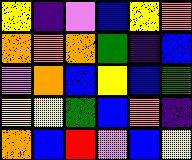[["yellow", "indigo", "violet", "blue", "yellow", "orange"], ["orange", "orange", "orange", "green", "indigo", "blue"], ["violet", "orange", "blue", "yellow", "blue", "green"], ["yellow", "yellow", "green", "blue", "orange", "indigo"], ["orange", "blue", "red", "violet", "blue", "yellow"]]